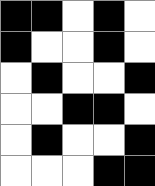[["black", "black", "white", "black", "white"], ["black", "white", "white", "black", "white"], ["white", "black", "white", "white", "black"], ["white", "white", "black", "black", "white"], ["white", "black", "white", "white", "black"], ["white", "white", "white", "black", "black"]]